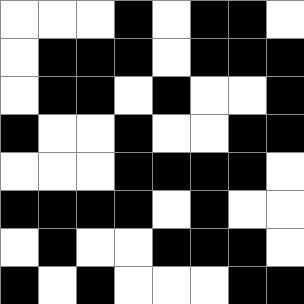[["white", "white", "white", "black", "white", "black", "black", "white"], ["white", "black", "black", "black", "white", "black", "black", "black"], ["white", "black", "black", "white", "black", "white", "white", "black"], ["black", "white", "white", "black", "white", "white", "black", "black"], ["white", "white", "white", "black", "black", "black", "black", "white"], ["black", "black", "black", "black", "white", "black", "white", "white"], ["white", "black", "white", "white", "black", "black", "black", "white"], ["black", "white", "black", "white", "white", "white", "black", "black"]]